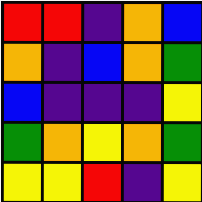[["red", "red", "indigo", "orange", "blue"], ["orange", "indigo", "blue", "orange", "green"], ["blue", "indigo", "indigo", "indigo", "yellow"], ["green", "orange", "yellow", "orange", "green"], ["yellow", "yellow", "red", "indigo", "yellow"]]